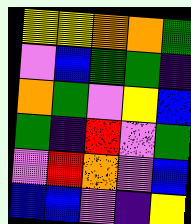[["yellow", "yellow", "orange", "orange", "green"], ["violet", "blue", "green", "green", "indigo"], ["orange", "green", "violet", "yellow", "blue"], ["green", "indigo", "red", "violet", "green"], ["violet", "red", "orange", "violet", "blue"], ["blue", "blue", "violet", "indigo", "yellow"]]